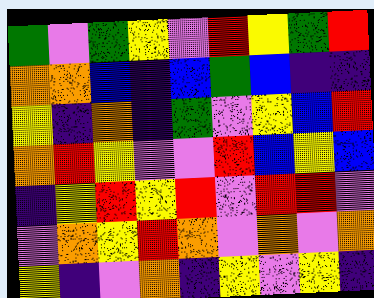[["green", "violet", "green", "yellow", "violet", "red", "yellow", "green", "red"], ["orange", "orange", "blue", "indigo", "blue", "green", "blue", "indigo", "indigo"], ["yellow", "indigo", "orange", "indigo", "green", "violet", "yellow", "blue", "red"], ["orange", "red", "yellow", "violet", "violet", "red", "blue", "yellow", "blue"], ["indigo", "yellow", "red", "yellow", "red", "violet", "red", "red", "violet"], ["violet", "orange", "yellow", "red", "orange", "violet", "orange", "violet", "orange"], ["yellow", "indigo", "violet", "orange", "indigo", "yellow", "violet", "yellow", "indigo"]]